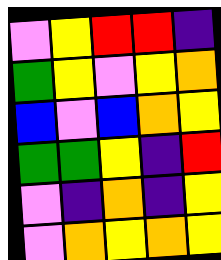[["violet", "yellow", "red", "red", "indigo"], ["green", "yellow", "violet", "yellow", "orange"], ["blue", "violet", "blue", "orange", "yellow"], ["green", "green", "yellow", "indigo", "red"], ["violet", "indigo", "orange", "indigo", "yellow"], ["violet", "orange", "yellow", "orange", "yellow"]]